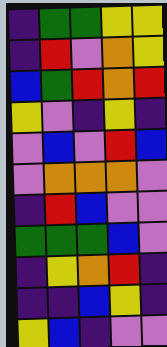[["indigo", "green", "green", "yellow", "yellow"], ["indigo", "red", "violet", "orange", "yellow"], ["blue", "green", "red", "orange", "red"], ["yellow", "violet", "indigo", "yellow", "indigo"], ["violet", "blue", "violet", "red", "blue"], ["violet", "orange", "orange", "orange", "violet"], ["indigo", "red", "blue", "violet", "violet"], ["green", "green", "green", "blue", "violet"], ["indigo", "yellow", "orange", "red", "indigo"], ["indigo", "indigo", "blue", "yellow", "indigo"], ["yellow", "blue", "indigo", "violet", "violet"]]